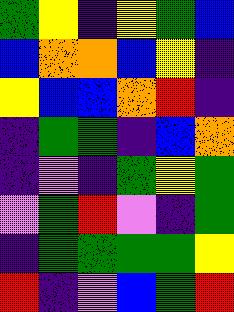[["green", "yellow", "indigo", "yellow", "green", "blue"], ["blue", "orange", "orange", "blue", "yellow", "indigo"], ["yellow", "blue", "blue", "orange", "red", "indigo"], ["indigo", "green", "green", "indigo", "blue", "orange"], ["indigo", "violet", "indigo", "green", "yellow", "green"], ["violet", "green", "red", "violet", "indigo", "green"], ["indigo", "green", "green", "green", "green", "yellow"], ["red", "indigo", "violet", "blue", "green", "red"]]